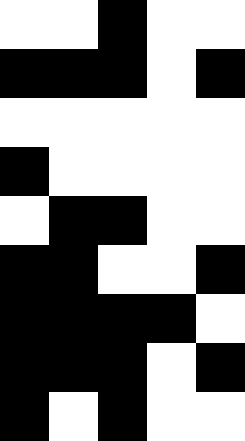[["white", "white", "black", "white", "white"], ["black", "black", "black", "white", "black"], ["white", "white", "white", "white", "white"], ["black", "white", "white", "white", "white"], ["white", "black", "black", "white", "white"], ["black", "black", "white", "white", "black"], ["black", "black", "black", "black", "white"], ["black", "black", "black", "white", "black"], ["black", "white", "black", "white", "white"]]